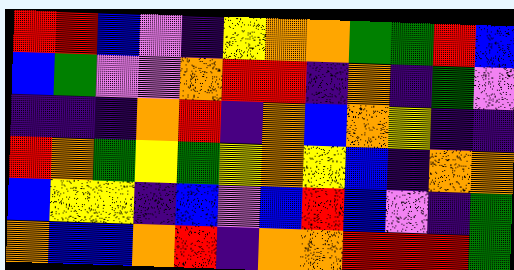[["red", "red", "blue", "violet", "indigo", "yellow", "orange", "orange", "green", "green", "red", "blue"], ["blue", "green", "violet", "violet", "orange", "red", "red", "indigo", "orange", "indigo", "green", "violet"], ["indigo", "indigo", "indigo", "orange", "red", "indigo", "orange", "blue", "orange", "yellow", "indigo", "indigo"], ["red", "orange", "green", "yellow", "green", "yellow", "orange", "yellow", "blue", "indigo", "orange", "orange"], ["blue", "yellow", "yellow", "indigo", "blue", "violet", "blue", "red", "blue", "violet", "indigo", "green"], ["orange", "blue", "blue", "orange", "red", "indigo", "orange", "orange", "red", "red", "red", "green"]]